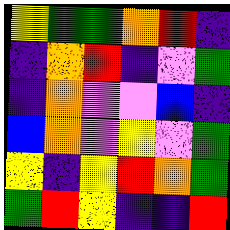[["yellow", "green", "green", "orange", "red", "indigo"], ["indigo", "orange", "red", "indigo", "violet", "green"], ["indigo", "orange", "violet", "violet", "blue", "indigo"], ["blue", "orange", "violet", "yellow", "violet", "green"], ["yellow", "indigo", "yellow", "red", "orange", "green"], ["green", "red", "yellow", "indigo", "indigo", "red"]]